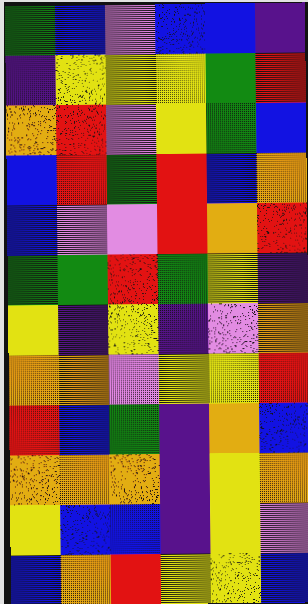[["green", "blue", "violet", "blue", "blue", "indigo"], ["indigo", "yellow", "yellow", "yellow", "green", "red"], ["orange", "red", "violet", "yellow", "green", "blue"], ["blue", "red", "green", "red", "blue", "orange"], ["blue", "violet", "violet", "red", "orange", "red"], ["green", "green", "red", "green", "yellow", "indigo"], ["yellow", "indigo", "yellow", "indigo", "violet", "orange"], ["orange", "orange", "violet", "yellow", "yellow", "red"], ["red", "blue", "green", "indigo", "orange", "blue"], ["orange", "orange", "orange", "indigo", "yellow", "orange"], ["yellow", "blue", "blue", "indigo", "yellow", "violet"], ["blue", "orange", "red", "yellow", "yellow", "blue"]]